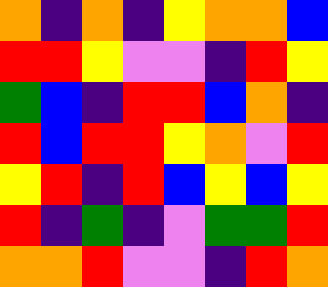[["orange", "indigo", "orange", "indigo", "yellow", "orange", "orange", "blue"], ["red", "red", "yellow", "violet", "violet", "indigo", "red", "yellow"], ["green", "blue", "indigo", "red", "red", "blue", "orange", "indigo"], ["red", "blue", "red", "red", "yellow", "orange", "violet", "red"], ["yellow", "red", "indigo", "red", "blue", "yellow", "blue", "yellow"], ["red", "indigo", "green", "indigo", "violet", "green", "green", "red"], ["orange", "orange", "red", "violet", "violet", "indigo", "red", "orange"]]